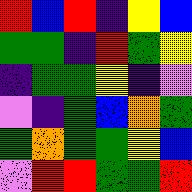[["red", "blue", "red", "indigo", "yellow", "blue"], ["green", "green", "indigo", "red", "green", "yellow"], ["indigo", "green", "green", "yellow", "indigo", "violet"], ["violet", "indigo", "green", "blue", "orange", "green"], ["green", "orange", "green", "green", "yellow", "blue"], ["violet", "red", "red", "green", "green", "red"]]